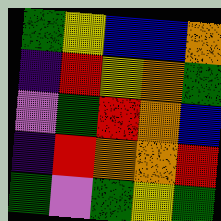[["green", "yellow", "blue", "blue", "orange"], ["indigo", "red", "yellow", "orange", "green"], ["violet", "green", "red", "orange", "blue"], ["indigo", "red", "orange", "orange", "red"], ["green", "violet", "green", "yellow", "green"]]